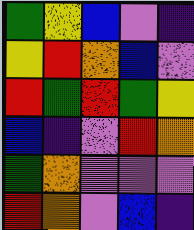[["green", "yellow", "blue", "violet", "indigo"], ["yellow", "red", "orange", "blue", "violet"], ["red", "green", "red", "green", "yellow"], ["blue", "indigo", "violet", "red", "orange"], ["green", "orange", "violet", "violet", "violet"], ["red", "orange", "violet", "blue", "indigo"]]